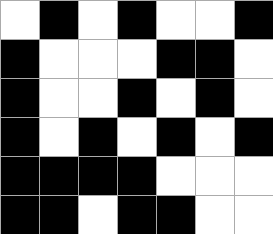[["white", "black", "white", "black", "white", "white", "black"], ["black", "white", "white", "white", "black", "black", "white"], ["black", "white", "white", "black", "white", "black", "white"], ["black", "white", "black", "white", "black", "white", "black"], ["black", "black", "black", "black", "white", "white", "white"], ["black", "black", "white", "black", "black", "white", "white"]]